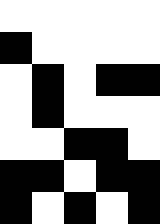[["white", "white", "white", "white", "white"], ["black", "white", "white", "white", "white"], ["white", "black", "white", "black", "black"], ["white", "black", "white", "white", "white"], ["white", "white", "black", "black", "white"], ["black", "black", "white", "black", "black"], ["black", "white", "black", "white", "black"]]